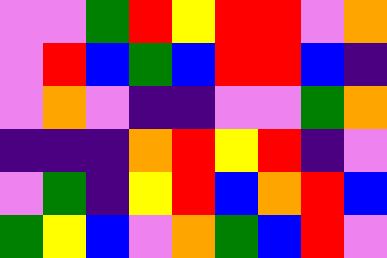[["violet", "violet", "green", "red", "yellow", "red", "red", "violet", "orange"], ["violet", "red", "blue", "green", "blue", "red", "red", "blue", "indigo"], ["violet", "orange", "violet", "indigo", "indigo", "violet", "violet", "green", "orange"], ["indigo", "indigo", "indigo", "orange", "red", "yellow", "red", "indigo", "violet"], ["violet", "green", "indigo", "yellow", "red", "blue", "orange", "red", "blue"], ["green", "yellow", "blue", "violet", "orange", "green", "blue", "red", "violet"]]